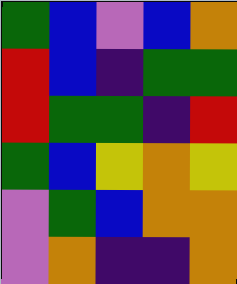[["green", "blue", "violet", "blue", "orange"], ["red", "blue", "indigo", "green", "green"], ["red", "green", "green", "indigo", "red"], ["green", "blue", "yellow", "orange", "yellow"], ["violet", "green", "blue", "orange", "orange"], ["violet", "orange", "indigo", "indigo", "orange"]]